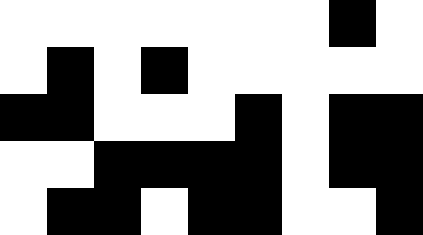[["white", "white", "white", "white", "white", "white", "white", "black", "white"], ["white", "black", "white", "black", "white", "white", "white", "white", "white"], ["black", "black", "white", "white", "white", "black", "white", "black", "black"], ["white", "white", "black", "black", "black", "black", "white", "black", "black"], ["white", "black", "black", "white", "black", "black", "white", "white", "black"]]